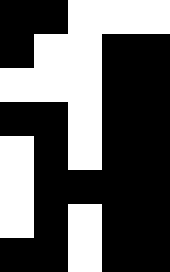[["black", "black", "white", "white", "white"], ["black", "white", "white", "black", "black"], ["white", "white", "white", "black", "black"], ["black", "black", "white", "black", "black"], ["white", "black", "white", "black", "black"], ["white", "black", "black", "black", "black"], ["white", "black", "white", "black", "black"], ["black", "black", "white", "black", "black"]]